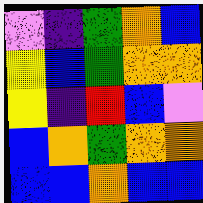[["violet", "indigo", "green", "orange", "blue"], ["yellow", "blue", "green", "orange", "orange"], ["yellow", "indigo", "red", "blue", "violet"], ["blue", "orange", "green", "orange", "orange"], ["blue", "blue", "orange", "blue", "blue"]]